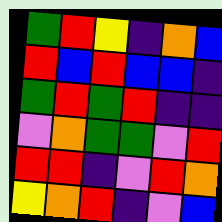[["green", "red", "yellow", "indigo", "orange", "blue"], ["red", "blue", "red", "blue", "blue", "indigo"], ["green", "red", "green", "red", "indigo", "indigo"], ["violet", "orange", "green", "green", "violet", "red"], ["red", "red", "indigo", "violet", "red", "orange"], ["yellow", "orange", "red", "indigo", "violet", "blue"]]